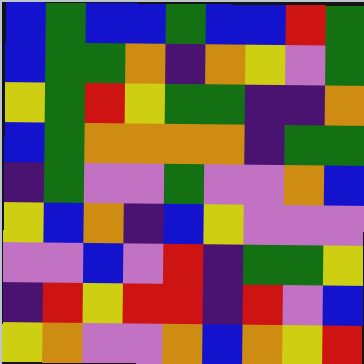[["blue", "green", "blue", "blue", "green", "blue", "blue", "red", "green"], ["blue", "green", "green", "orange", "indigo", "orange", "yellow", "violet", "green"], ["yellow", "green", "red", "yellow", "green", "green", "indigo", "indigo", "orange"], ["blue", "green", "orange", "orange", "orange", "orange", "indigo", "green", "green"], ["indigo", "green", "violet", "violet", "green", "violet", "violet", "orange", "blue"], ["yellow", "blue", "orange", "indigo", "blue", "yellow", "violet", "violet", "violet"], ["violet", "violet", "blue", "violet", "red", "indigo", "green", "green", "yellow"], ["indigo", "red", "yellow", "red", "red", "indigo", "red", "violet", "blue"], ["yellow", "orange", "violet", "violet", "orange", "blue", "orange", "yellow", "red"]]